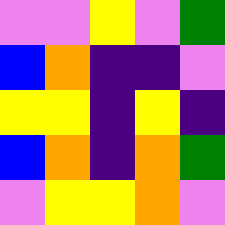[["violet", "violet", "yellow", "violet", "green"], ["blue", "orange", "indigo", "indigo", "violet"], ["yellow", "yellow", "indigo", "yellow", "indigo"], ["blue", "orange", "indigo", "orange", "green"], ["violet", "yellow", "yellow", "orange", "violet"]]